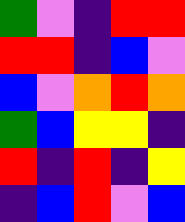[["green", "violet", "indigo", "red", "red"], ["red", "red", "indigo", "blue", "violet"], ["blue", "violet", "orange", "red", "orange"], ["green", "blue", "yellow", "yellow", "indigo"], ["red", "indigo", "red", "indigo", "yellow"], ["indigo", "blue", "red", "violet", "blue"]]